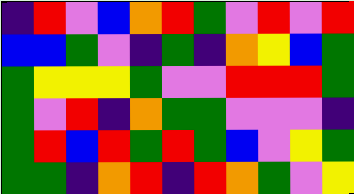[["indigo", "red", "violet", "blue", "orange", "red", "green", "violet", "red", "violet", "red"], ["blue", "blue", "green", "violet", "indigo", "green", "indigo", "orange", "yellow", "blue", "green"], ["green", "yellow", "yellow", "yellow", "green", "violet", "violet", "red", "red", "red", "green"], ["green", "violet", "red", "indigo", "orange", "green", "green", "violet", "violet", "violet", "indigo"], ["green", "red", "blue", "red", "green", "red", "green", "blue", "violet", "yellow", "green"], ["green", "green", "indigo", "orange", "red", "indigo", "red", "orange", "green", "violet", "yellow"]]